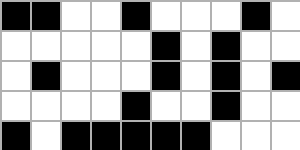[["black", "black", "white", "white", "black", "white", "white", "white", "black", "white"], ["white", "white", "white", "white", "white", "black", "white", "black", "white", "white"], ["white", "black", "white", "white", "white", "black", "white", "black", "white", "black"], ["white", "white", "white", "white", "black", "white", "white", "black", "white", "white"], ["black", "white", "black", "black", "black", "black", "black", "white", "white", "white"]]